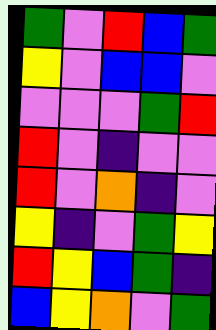[["green", "violet", "red", "blue", "green"], ["yellow", "violet", "blue", "blue", "violet"], ["violet", "violet", "violet", "green", "red"], ["red", "violet", "indigo", "violet", "violet"], ["red", "violet", "orange", "indigo", "violet"], ["yellow", "indigo", "violet", "green", "yellow"], ["red", "yellow", "blue", "green", "indigo"], ["blue", "yellow", "orange", "violet", "green"]]